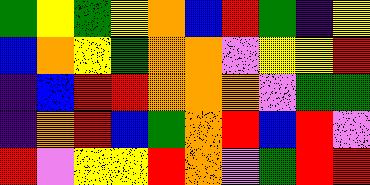[["green", "yellow", "green", "yellow", "orange", "blue", "red", "green", "indigo", "yellow"], ["blue", "orange", "yellow", "green", "orange", "orange", "violet", "yellow", "yellow", "red"], ["indigo", "blue", "red", "red", "orange", "orange", "orange", "violet", "green", "green"], ["indigo", "orange", "red", "blue", "green", "orange", "red", "blue", "red", "violet"], ["red", "violet", "yellow", "yellow", "red", "orange", "violet", "green", "red", "red"]]